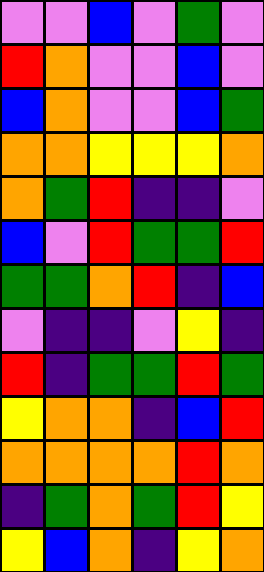[["violet", "violet", "blue", "violet", "green", "violet"], ["red", "orange", "violet", "violet", "blue", "violet"], ["blue", "orange", "violet", "violet", "blue", "green"], ["orange", "orange", "yellow", "yellow", "yellow", "orange"], ["orange", "green", "red", "indigo", "indigo", "violet"], ["blue", "violet", "red", "green", "green", "red"], ["green", "green", "orange", "red", "indigo", "blue"], ["violet", "indigo", "indigo", "violet", "yellow", "indigo"], ["red", "indigo", "green", "green", "red", "green"], ["yellow", "orange", "orange", "indigo", "blue", "red"], ["orange", "orange", "orange", "orange", "red", "orange"], ["indigo", "green", "orange", "green", "red", "yellow"], ["yellow", "blue", "orange", "indigo", "yellow", "orange"]]